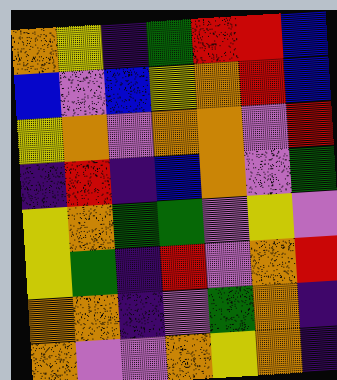[["orange", "yellow", "indigo", "green", "red", "red", "blue"], ["blue", "violet", "blue", "yellow", "orange", "red", "blue"], ["yellow", "orange", "violet", "orange", "orange", "violet", "red"], ["indigo", "red", "indigo", "blue", "orange", "violet", "green"], ["yellow", "orange", "green", "green", "violet", "yellow", "violet"], ["yellow", "green", "indigo", "red", "violet", "orange", "red"], ["orange", "orange", "indigo", "violet", "green", "orange", "indigo"], ["orange", "violet", "violet", "orange", "yellow", "orange", "indigo"]]